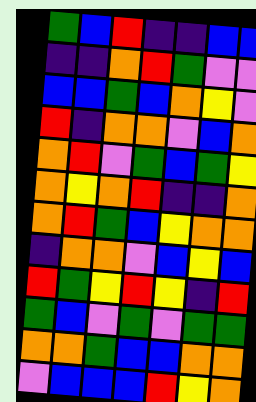[["green", "blue", "red", "indigo", "indigo", "blue", "blue"], ["indigo", "indigo", "orange", "red", "green", "violet", "violet"], ["blue", "blue", "green", "blue", "orange", "yellow", "violet"], ["red", "indigo", "orange", "orange", "violet", "blue", "orange"], ["orange", "red", "violet", "green", "blue", "green", "yellow"], ["orange", "yellow", "orange", "red", "indigo", "indigo", "orange"], ["orange", "red", "green", "blue", "yellow", "orange", "orange"], ["indigo", "orange", "orange", "violet", "blue", "yellow", "blue"], ["red", "green", "yellow", "red", "yellow", "indigo", "red"], ["green", "blue", "violet", "green", "violet", "green", "green"], ["orange", "orange", "green", "blue", "blue", "orange", "orange"], ["violet", "blue", "blue", "blue", "red", "yellow", "orange"]]